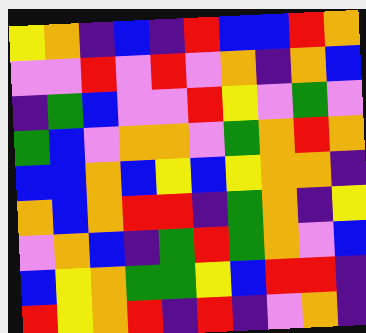[["yellow", "orange", "indigo", "blue", "indigo", "red", "blue", "blue", "red", "orange"], ["violet", "violet", "red", "violet", "red", "violet", "orange", "indigo", "orange", "blue"], ["indigo", "green", "blue", "violet", "violet", "red", "yellow", "violet", "green", "violet"], ["green", "blue", "violet", "orange", "orange", "violet", "green", "orange", "red", "orange"], ["blue", "blue", "orange", "blue", "yellow", "blue", "yellow", "orange", "orange", "indigo"], ["orange", "blue", "orange", "red", "red", "indigo", "green", "orange", "indigo", "yellow"], ["violet", "orange", "blue", "indigo", "green", "red", "green", "orange", "violet", "blue"], ["blue", "yellow", "orange", "green", "green", "yellow", "blue", "red", "red", "indigo"], ["red", "yellow", "orange", "red", "indigo", "red", "indigo", "violet", "orange", "indigo"]]